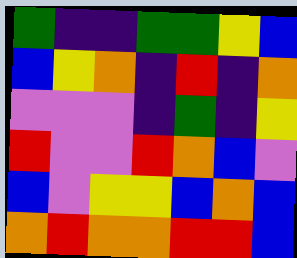[["green", "indigo", "indigo", "green", "green", "yellow", "blue"], ["blue", "yellow", "orange", "indigo", "red", "indigo", "orange"], ["violet", "violet", "violet", "indigo", "green", "indigo", "yellow"], ["red", "violet", "violet", "red", "orange", "blue", "violet"], ["blue", "violet", "yellow", "yellow", "blue", "orange", "blue"], ["orange", "red", "orange", "orange", "red", "red", "blue"]]